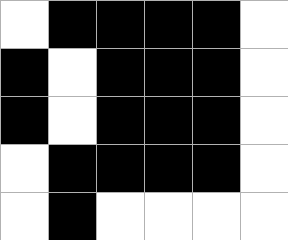[["white", "black", "black", "black", "black", "white"], ["black", "white", "black", "black", "black", "white"], ["black", "white", "black", "black", "black", "white"], ["white", "black", "black", "black", "black", "white"], ["white", "black", "white", "white", "white", "white"]]